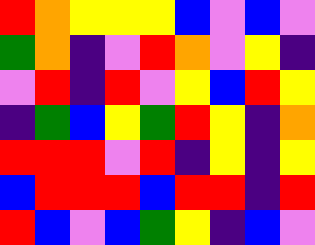[["red", "orange", "yellow", "yellow", "yellow", "blue", "violet", "blue", "violet"], ["green", "orange", "indigo", "violet", "red", "orange", "violet", "yellow", "indigo"], ["violet", "red", "indigo", "red", "violet", "yellow", "blue", "red", "yellow"], ["indigo", "green", "blue", "yellow", "green", "red", "yellow", "indigo", "orange"], ["red", "red", "red", "violet", "red", "indigo", "yellow", "indigo", "yellow"], ["blue", "red", "red", "red", "blue", "red", "red", "indigo", "red"], ["red", "blue", "violet", "blue", "green", "yellow", "indigo", "blue", "violet"]]